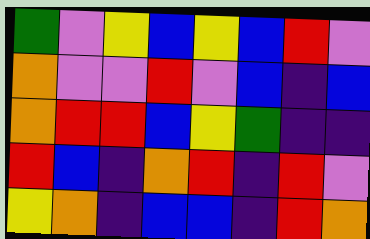[["green", "violet", "yellow", "blue", "yellow", "blue", "red", "violet"], ["orange", "violet", "violet", "red", "violet", "blue", "indigo", "blue"], ["orange", "red", "red", "blue", "yellow", "green", "indigo", "indigo"], ["red", "blue", "indigo", "orange", "red", "indigo", "red", "violet"], ["yellow", "orange", "indigo", "blue", "blue", "indigo", "red", "orange"]]